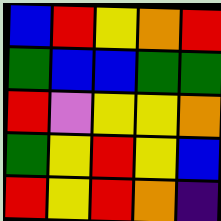[["blue", "red", "yellow", "orange", "red"], ["green", "blue", "blue", "green", "green"], ["red", "violet", "yellow", "yellow", "orange"], ["green", "yellow", "red", "yellow", "blue"], ["red", "yellow", "red", "orange", "indigo"]]